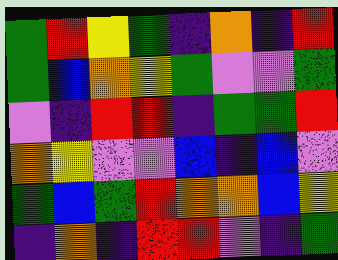[["green", "red", "yellow", "green", "indigo", "orange", "indigo", "red"], ["green", "blue", "orange", "yellow", "green", "violet", "violet", "green"], ["violet", "indigo", "red", "red", "indigo", "green", "green", "red"], ["orange", "yellow", "violet", "violet", "blue", "indigo", "blue", "violet"], ["green", "blue", "green", "red", "orange", "orange", "blue", "yellow"], ["indigo", "orange", "indigo", "red", "red", "violet", "indigo", "green"]]